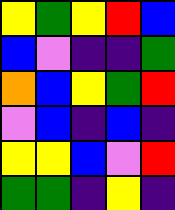[["yellow", "green", "yellow", "red", "blue"], ["blue", "violet", "indigo", "indigo", "green"], ["orange", "blue", "yellow", "green", "red"], ["violet", "blue", "indigo", "blue", "indigo"], ["yellow", "yellow", "blue", "violet", "red"], ["green", "green", "indigo", "yellow", "indigo"]]